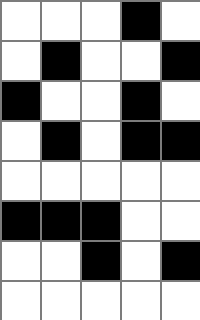[["white", "white", "white", "black", "white"], ["white", "black", "white", "white", "black"], ["black", "white", "white", "black", "white"], ["white", "black", "white", "black", "black"], ["white", "white", "white", "white", "white"], ["black", "black", "black", "white", "white"], ["white", "white", "black", "white", "black"], ["white", "white", "white", "white", "white"]]